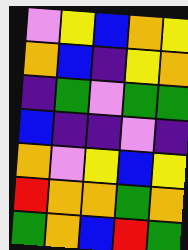[["violet", "yellow", "blue", "orange", "yellow"], ["orange", "blue", "indigo", "yellow", "orange"], ["indigo", "green", "violet", "green", "green"], ["blue", "indigo", "indigo", "violet", "indigo"], ["orange", "violet", "yellow", "blue", "yellow"], ["red", "orange", "orange", "green", "orange"], ["green", "orange", "blue", "red", "green"]]